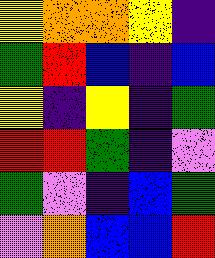[["yellow", "orange", "orange", "yellow", "indigo"], ["green", "red", "blue", "indigo", "blue"], ["yellow", "indigo", "yellow", "indigo", "green"], ["red", "red", "green", "indigo", "violet"], ["green", "violet", "indigo", "blue", "green"], ["violet", "orange", "blue", "blue", "red"]]